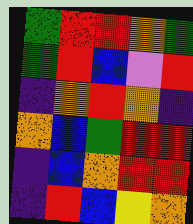[["green", "red", "red", "orange", "green"], ["green", "red", "blue", "violet", "red"], ["indigo", "orange", "red", "orange", "indigo"], ["orange", "blue", "green", "red", "red"], ["indigo", "blue", "orange", "red", "red"], ["indigo", "red", "blue", "yellow", "orange"]]